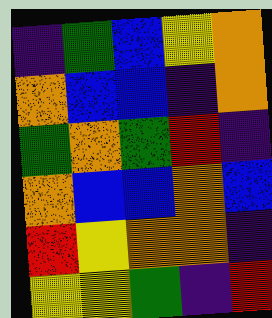[["indigo", "green", "blue", "yellow", "orange"], ["orange", "blue", "blue", "indigo", "orange"], ["green", "orange", "green", "red", "indigo"], ["orange", "blue", "blue", "orange", "blue"], ["red", "yellow", "orange", "orange", "indigo"], ["yellow", "yellow", "green", "indigo", "red"]]